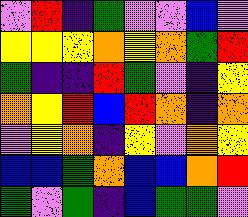[["violet", "red", "indigo", "green", "violet", "violet", "blue", "violet"], ["yellow", "yellow", "yellow", "orange", "yellow", "orange", "green", "red"], ["green", "indigo", "indigo", "red", "green", "violet", "indigo", "yellow"], ["orange", "yellow", "red", "blue", "red", "orange", "indigo", "orange"], ["violet", "yellow", "orange", "indigo", "yellow", "violet", "orange", "yellow"], ["blue", "blue", "green", "orange", "blue", "blue", "orange", "red"], ["green", "violet", "green", "indigo", "blue", "green", "green", "violet"]]